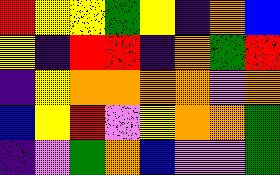[["red", "yellow", "yellow", "green", "yellow", "indigo", "orange", "blue"], ["yellow", "indigo", "red", "red", "indigo", "orange", "green", "red"], ["indigo", "yellow", "orange", "orange", "orange", "orange", "violet", "orange"], ["blue", "yellow", "red", "violet", "yellow", "orange", "orange", "green"], ["indigo", "violet", "green", "orange", "blue", "violet", "violet", "green"]]